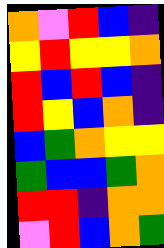[["orange", "violet", "red", "blue", "indigo"], ["yellow", "red", "yellow", "yellow", "orange"], ["red", "blue", "red", "blue", "indigo"], ["red", "yellow", "blue", "orange", "indigo"], ["blue", "green", "orange", "yellow", "yellow"], ["green", "blue", "blue", "green", "orange"], ["red", "red", "indigo", "orange", "orange"], ["violet", "red", "blue", "orange", "green"]]